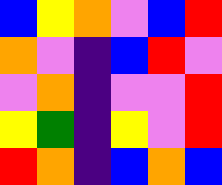[["blue", "yellow", "orange", "violet", "blue", "red"], ["orange", "violet", "indigo", "blue", "red", "violet"], ["violet", "orange", "indigo", "violet", "violet", "red"], ["yellow", "green", "indigo", "yellow", "violet", "red"], ["red", "orange", "indigo", "blue", "orange", "blue"]]